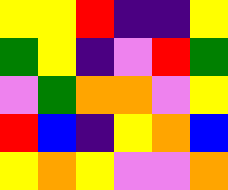[["yellow", "yellow", "red", "indigo", "indigo", "yellow"], ["green", "yellow", "indigo", "violet", "red", "green"], ["violet", "green", "orange", "orange", "violet", "yellow"], ["red", "blue", "indigo", "yellow", "orange", "blue"], ["yellow", "orange", "yellow", "violet", "violet", "orange"]]